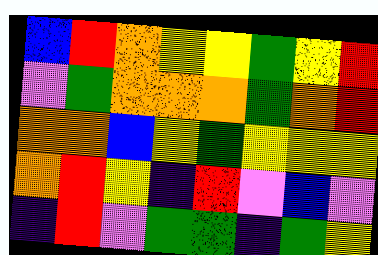[["blue", "red", "orange", "yellow", "yellow", "green", "yellow", "red"], ["violet", "green", "orange", "orange", "orange", "green", "orange", "red"], ["orange", "orange", "blue", "yellow", "green", "yellow", "yellow", "yellow"], ["orange", "red", "yellow", "indigo", "red", "violet", "blue", "violet"], ["indigo", "red", "violet", "green", "green", "indigo", "green", "yellow"]]